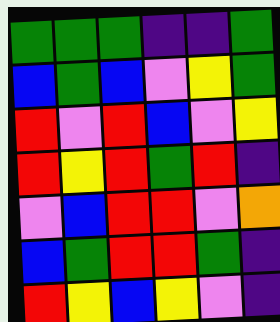[["green", "green", "green", "indigo", "indigo", "green"], ["blue", "green", "blue", "violet", "yellow", "green"], ["red", "violet", "red", "blue", "violet", "yellow"], ["red", "yellow", "red", "green", "red", "indigo"], ["violet", "blue", "red", "red", "violet", "orange"], ["blue", "green", "red", "red", "green", "indigo"], ["red", "yellow", "blue", "yellow", "violet", "indigo"]]